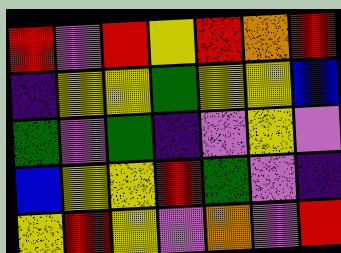[["red", "violet", "red", "yellow", "red", "orange", "red"], ["indigo", "yellow", "yellow", "green", "yellow", "yellow", "blue"], ["green", "violet", "green", "indigo", "violet", "yellow", "violet"], ["blue", "yellow", "yellow", "red", "green", "violet", "indigo"], ["yellow", "red", "yellow", "violet", "orange", "violet", "red"]]